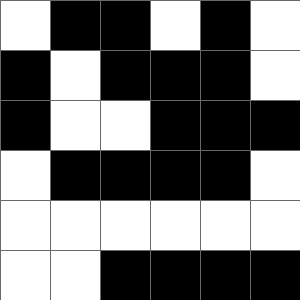[["white", "black", "black", "white", "black", "white"], ["black", "white", "black", "black", "black", "white"], ["black", "white", "white", "black", "black", "black"], ["white", "black", "black", "black", "black", "white"], ["white", "white", "white", "white", "white", "white"], ["white", "white", "black", "black", "black", "black"]]